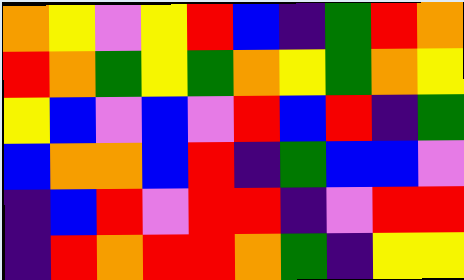[["orange", "yellow", "violet", "yellow", "red", "blue", "indigo", "green", "red", "orange"], ["red", "orange", "green", "yellow", "green", "orange", "yellow", "green", "orange", "yellow"], ["yellow", "blue", "violet", "blue", "violet", "red", "blue", "red", "indigo", "green"], ["blue", "orange", "orange", "blue", "red", "indigo", "green", "blue", "blue", "violet"], ["indigo", "blue", "red", "violet", "red", "red", "indigo", "violet", "red", "red"], ["indigo", "red", "orange", "red", "red", "orange", "green", "indigo", "yellow", "yellow"]]